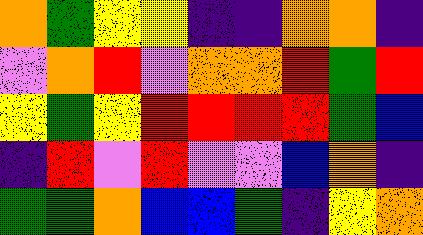[["orange", "green", "yellow", "yellow", "indigo", "indigo", "orange", "orange", "indigo"], ["violet", "orange", "red", "violet", "orange", "orange", "red", "green", "red"], ["yellow", "green", "yellow", "red", "red", "red", "red", "green", "blue"], ["indigo", "red", "violet", "red", "violet", "violet", "blue", "orange", "indigo"], ["green", "green", "orange", "blue", "blue", "green", "indigo", "yellow", "orange"]]